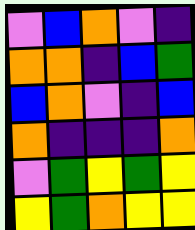[["violet", "blue", "orange", "violet", "indigo"], ["orange", "orange", "indigo", "blue", "green"], ["blue", "orange", "violet", "indigo", "blue"], ["orange", "indigo", "indigo", "indigo", "orange"], ["violet", "green", "yellow", "green", "yellow"], ["yellow", "green", "orange", "yellow", "yellow"]]